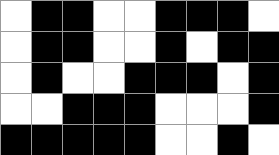[["white", "black", "black", "white", "white", "black", "black", "black", "white"], ["white", "black", "black", "white", "white", "black", "white", "black", "black"], ["white", "black", "white", "white", "black", "black", "black", "white", "black"], ["white", "white", "black", "black", "black", "white", "white", "white", "black"], ["black", "black", "black", "black", "black", "white", "white", "black", "white"]]